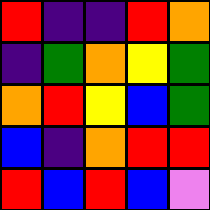[["red", "indigo", "indigo", "red", "orange"], ["indigo", "green", "orange", "yellow", "green"], ["orange", "red", "yellow", "blue", "green"], ["blue", "indigo", "orange", "red", "red"], ["red", "blue", "red", "blue", "violet"]]